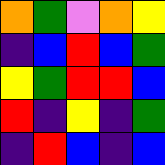[["orange", "green", "violet", "orange", "yellow"], ["indigo", "blue", "red", "blue", "green"], ["yellow", "green", "red", "red", "blue"], ["red", "indigo", "yellow", "indigo", "green"], ["indigo", "red", "blue", "indigo", "blue"]]